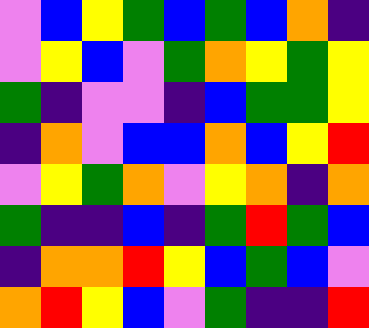[["violet", "blue", "yellow", "green", "blue", "green", "blue", "orange", "indigo"], ["violet", "yellow", "blue", "violet", "green", "orange", "yellow", "green", "yellow"], ["green", "indigo", "violet", "violet", "indigo", "blue", "green", "green", "yellow"], ["indigo", "orange", "violet", "blue", "blue", "orange", "blue", "yellow", "red"], ["violet", "yellow", "green", "orange", "violet", "yellow", "orange", "indigo", "orange"], ["green", "indigo", "indigo", "blue", "indigo", "green", "red", "green", "blue"], ["indigo", "orange", "orange", "red", "yellow", "blue", "green", "blue", "violet"], ["orange", "red", "yellow", "blue", "violet", "green", "indigo", "indigo", "red"]]